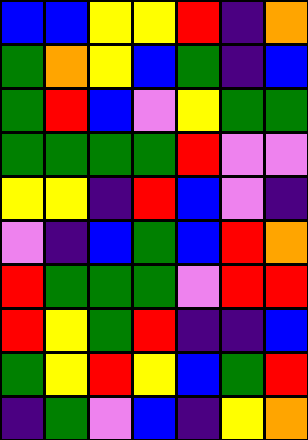[["blue", "blue", "yellow", "yellow", "red", "indigo", "orange"], ["green", "orange", "yellow", "blue", "green", "indigo", "blue"], ["green", "red", "blue", "violet", "yellow", "green", "green"], ["green", "green", "green", "green", "red", "violet", "violet"], ["yellow", "yellow", "indigo", "red", "blue", "violet", "indigo"], ["violet", "indigo", "blue", "green", "blue", "red", "orange"], ["red", "green", "green", "green", "violet", "red", "red"], ["red", "yellow", "green", "red", "indigo", "indigo", "blue"], ["green", "yellow", "red", "yellow", "blue", "green", "red"], ["indigo", "green", "violet", "blue", "indigo", "yellow", "orange"]]